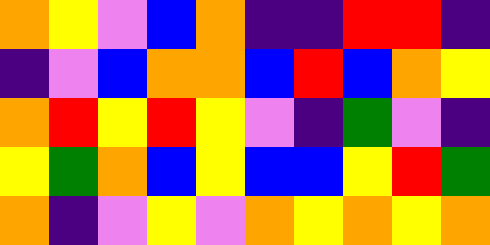[["orange", "yellow", "violet", "blue", "orange", "indigo", "indigo", "red", "red", "indigo"], ["indigo", "violet", "blue", "orange", "orange", "blue", "red", "blue", "orange", "yellow"], ["orange", "red", "yellow", "red", "yellow", "violet", "indigo", "green", "violet", "indigo"], ["yellow", "green", "orange", "blue", "yellow", "blue", "blue", "yellow", "red", "green"], ["orange", "indigo", "violet", "yellow", "violet", "orange", "yellow", "orange", "yellow", "orange"]]